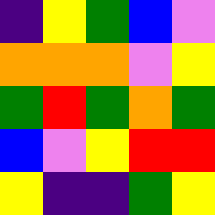[["indigo", "yellow", "green", "blue", "violet"], ["orange", "orange", "orange", "violet", "yellow"], ["green", "red", "green", "orange", "green"], ["blue", "violet", "yellow", "red", "red"], ["yellow", "indigo", "indigo", "green", "yellow"]]